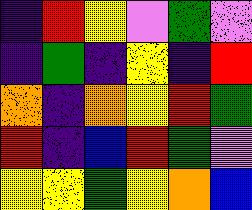[["indigo", "red", "yellow", "violet", "green", "violet"], ["indigo", "green", "indigo", "yellow", "indigo", "red"], ["orange", "indigo", "orange", "yellow", "red", "green"], ["red", "indigo", "blue", "red", "green", "violet"], ["yellow", "yellow", "green", "yellow", "orange", "blue"]]